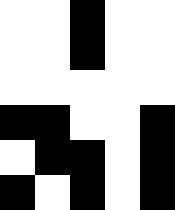[["white", "white", "black", "white", "white"], ["white", "white", "black", "white", "white"], ["white", "white", "white", "white", "white"], ["black", "black", "white", "white", "black"], ["white", "black", "black", "white", "black"], ["black", "white", "black", "white", "black"]]